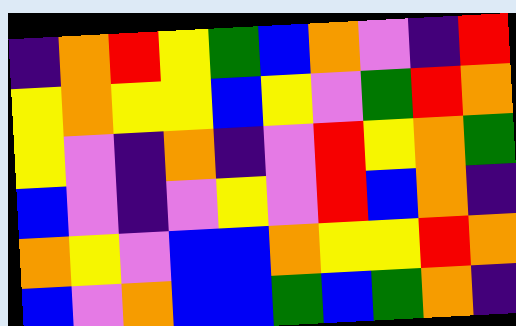[["indigo", "orange", "red", "yellow", "green", "blue", "orange", "violet", "indigo", "red"], ["yellow", "orange", "yellow", "yellow", "blue", "yellow", "violet", "green", "red", "orange"], ["yellow", "violet", "indigo", "orange", "indigo", "violet", "red", "yellow", "orange", "green"], ["blue", "violet", "indigo", "violet", "yellow", "violet", "red", "blue", "orange", "indigo"], ["orange", "yellow", "violet", "blue", "blue", "orange", "yellow", "yellow", "red", "orange"], ["blue", "violet", "orange", "blue", "blue", "green", "blue", "green", "orange", "indigo"]]